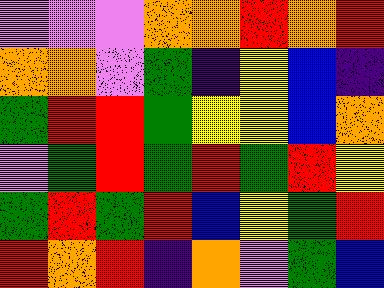[["violet", "violet", "violet", "orange", "orange", "red", "orange", "red"], ["orange", "orange", "violet", "green", "indigo", "yellow", "blue", "indigo"], ["green", "red", "red", "green", "yellow", "yellow", "blue", "orange"], ["violet", "green", "red", "green", "red", "green", "red", "yellow"], ["green", "red", "green", "red", "blue", "yellow", "green", "red"], ["red", "orange", "red", "indigo", "orange", "violet", "green", "blue"]]